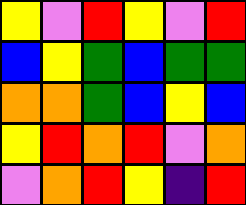[["yellow", "violet", "red", "yellow", "violet", "red"], ["blue", "yellow", "green", "blue", "green", "green"], ["orange", "orange", "green", "blue", "yellow", "blue"], ["yellow", "red", "orange", "red", "violet", "orange"], ["violet", "orange", "red", "yellow", "indigo", "red"]]